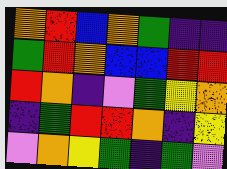[["orange", "red", "blue", "orange", "green", "indigo", "indigo"], ["green", "red", "orange", "blue", "blue", "red", "red"], ["red", "orange", "indigo", "violet", "green", "yellow", "orange"], ["indigo", "green", "red", "red", "orange", "indigo", "yellow"], ["violet", "orange", "yellow", "green", "indigo", "green", "violet"]]